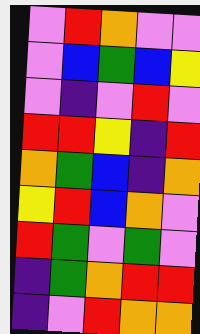[["violet", "red", "orange", "violet", "violet"], ["violet", "blue", "green", "blue", "yellow"], ["violet", "indigo", "violet", "red", "violet"], ["red", "red", "yellow", "indigo", "red"], ["orange", "green", "blue", "indigo", "orange"], ["yellow", "red", "blue", "orange", "violet"], ["red", "green", "violet", "green", "violet"], ["indigo", "green", "orange", "red", "red"], ["indigo", "violet", "red", "orange", "orange"]]